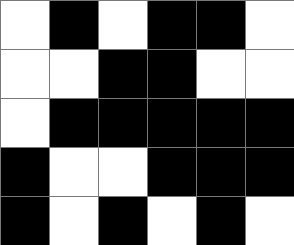[["white", "black", "white", "black", "black", "white"], ["white", "white", "black", "black", "white", "white"], ["white", "black", "black", "black", "black", "black"], ["black", "white", "white", "black", "black", "black"], ["black", "white", "black", "white", "black", "white"]]